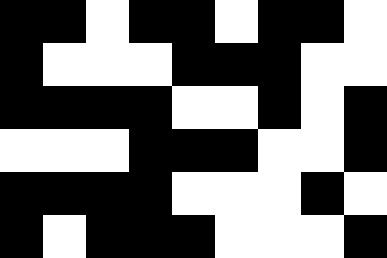[["black", "black", "white", "black", "black", "white", "black", "black", "white"], ["black", "white", "white", "white", "black", "black", "black", "white", "white"], ["black", "black", "black", "black", "white", "white", "black", "white", "black"], ["white", "white", "white", "black", "black", "black", "white", "white", "black"], ["black", "black", "black", "black", "white", "white", "white", "black", "white"], ["black", "white", "black", "black", "black", "white", "white", "white", "black"]]